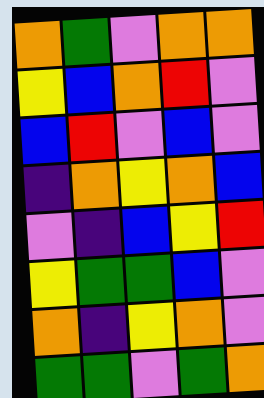[["orange", "green", "violet", "orange", "orange"], ["yellow", "blue", "orange", "red", "violet"], ["blue", "red", "violet", "blue", "violet"], ["indigo", "orange", "yellow", "orange", "blue"], ["violet", "indigo", "blue", "yellow", "red"], ["yellow", "green", "green", "blue", "violet"], ["orange", "indigo", "yellow", "orange", "violet"], ["green", "green", "violet", "green", "orange"]]